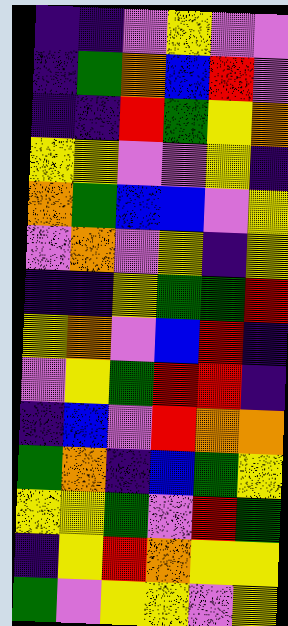[["indigo", "indigo", "violet", "yellow", "violet", "violet"], ["indigo", "green", "orange", "blue", "red", "violet"], ["indigo", "indigo", "red", "green", "yellow", "orange"], ["yellow", "yellow", "violet", "violet", "yellow", "indigo"], ["orange", "green", "blue", "blue", "violet", "yellow"], ["violet", "orange", "violet", "yellow", "indigo", "yellow"], ["indigo", "indigo", "yellow", "green", "green", "red"], ["yellow", "orange", "violet", "blue", "red", "indigo"], ["violet", "yellow", "green", "red", "red", "indigo"], ["indigo", "blue", "violet", "red", "orange", "orange"], ["green", "orange", "indigo", "blue", "green", "yellow"], ["yellow", "yellow", "green", "violet", "red", "green"], ["indigo", "yellow", "red", "orange", "yellow", "yellow"], ["green", "violet", "yellow", "yellow", "violet", "yellow"]]